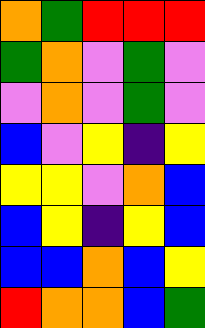[["orange", "green", "red", "red", "red"], ["green", "orange", "violet", "green", "violet"], ["violet", "orange", "violet", "green", "violet"], ["blue", "violet", "yellow", "indigo", "yellow"], ["yellow", "yellow", "violet", "orange", "blue"], ["blue", "yellow", "indigo", "yellow", "blue"], ["blue", "blue", "orange", "blue", "yellow"], ["red", "orange", "orange", "blue", "green"]]